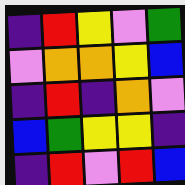[["indigo", "red", "yellow", "violet", "green"], ["violet", "orange", "orange", "yellow", "blue"], ["indigo", "red", "indigo", "orange", "violet"], ["blue", "green", "yellow", "yellow", "indigo"], ["indigo", "red", "violet", "red", "blue"]]